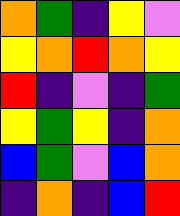[["orange", "green", "indigo", "yellow", "violet"], ["yellow", "orange", "red", "orange", "yellow"], ["red", "indigo", "violet", "indigo", "green"], ["yellow", "green", "yellow", "indigo", "orange"], ["blue", "green", "violet", "blue", "orange"], ["indigo", "orange", "indigo", "blue", "red"]]